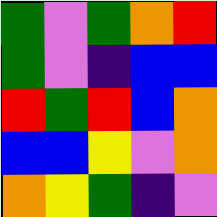[["green", "violet", "green", "orange", "red"], ["green", "violet", "indigo", "blue", "blue"], ["red", "green", "red", "blue", "orange"], ["blue", "blue", "yellow", "violet", "orange"], ["orange", "yellow", "green", "indigo", "violet"]]